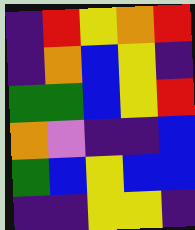[["indigo", "red", "yellow", "orange", "red"], ["indigo", "orange", "blue", "yellow", "indigo"], ["green", "green", "blue", "yellow", "red"], ["orange", "violet", "indigo", "indigo", "blue"], ["green", "blue", "yellow", "blue", "blue"], ["indigo", "indigo", "yellow", "yellow", "indigo"]]